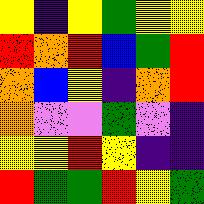[["yellow", "indigo", "yellow", "green", "yellow", "yellow"], ["red", "orange", "red", "blue", "green", "red"], ["orange", "blue", "yellow", "indigo", "orange", "red"], ["orange", "violet", "violet", "green", "violet", "indigo"], ["yellow", "yellow", "red", "yellow", "indigo", "indigo"], ["red", "green", "green", "red", "yellow", "green"]]